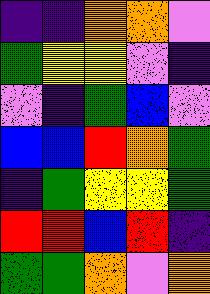[["indigo", "indigo", "orange", "orange", "violet"], ["green", "yellow", "yellow", "violet", "indigo"], ["violet", "indigo", "green", "blue", "violet"], ["blue", "blue", "red", "orange", "green"], ["indigo", "green", "yellow", "yellow", "green"], ["red", "red", "blue", "red", "indigo"], ["green", "green", "orange", "violet", "orange"]]